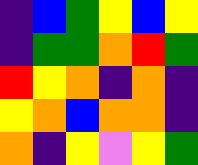[["indigo", "blue", "green", "yellow", "blue", "yellow"], ["indigo", "green", "green", "orange", "red", "green"], ["red", "yellow", "orange", "indigo", "orange", "indigo"], ["yellow", "orange", "blue", "orange", "orange", "indigo"], ["orange", "indigo", "yellow", "violet", "yellow", "green"]]